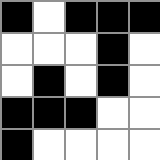[["black", "white", "black", "black", "black"], ["white", "white", "white", "black", "white"], ["white", "black", "white", "black", "white"], ["black", "black", "black", "white", "white"], ["black", "white", "white", "white", "white"]]